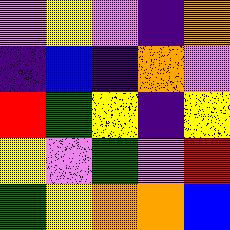[["violet", "yellow", "violet", "indigo", "orange"], ["indigo", "blue", "indigo", "orange", "violet"], ["red", "green", "yellow", "indigo", "yellow"], ["yellow", "violet", "green", "violet", "red"], ["green", "yellow", "orange", "orange", "blue"]]